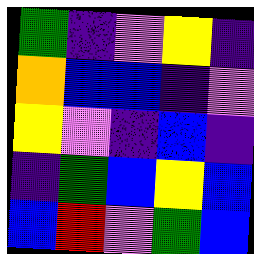[["green", "indigo", "violet", "yellow", "indigo"], ["orange", "blue", "blue", "indigo", "violet"], ["yellow", "violet", "indigo", "blue", "indigo"], ["indigo", "green", "blue", "yellow", "blue"], ["blue", "red", "violet", "green", "blue"]]